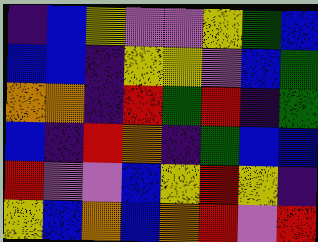[["indigo", "blue", "yellow", "violet", "violet", "yellow", "green", "blue"], ["blue", "blue", "indigo", "yellow", "yellow", "violet", "blue", "green"], ["orange", "orange", "indigo", "red", "green", "red", "indigo", "green"], ["blue", "indigo", "red", "orange", "indigo", "green", "blue", "blue"], ["red", "violet", "violet", "blue", "yellow", "red", "yellow", "indigo"], ["yellow", "blue", "orange", "blue", "orange", "red", "violet", "red"]]